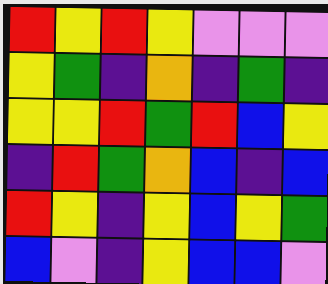[["red", "yellow", "red", "yellow", "violet", "violet", "violet"], ["yellow", "green", "indigo", "orange", "indigo", "green", "indigo"], ["yellow", "yellow", "red", "green", "red", "blue", "yellow"], ["indigo", "red", "green", "orange", "blue", "indigo", "blue"], ["red", "yellow", "indigo", "yellow", "blue", "yellow", "green"], ["blue", "violet", "indigo", "yellow", "blue", "blue", "violet"]]